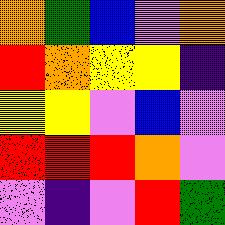[["orange", "green", "blue", "violet", "orange"], ["red", "orange", "yellow", "yellow", "indigo"], ["yellow", "yellow", "violet", "blue", "violet"], ["red", "red", "red", "orange", "violet"], ["violet", "indigo", "violet", "red", "green"]]